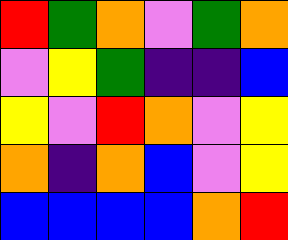[["red", "green", "orange", "violet", "green", "orange"], ["violet", "yellow", "green", "indigo", "indigo", "blue"], ["yellow", "violet", "red", "orange", "violet", "yellow"], ["orange", "indigo", "orange", "blue", "violet", "yellow"], ["blue", "blue", "blue", "blue", "orange", "red"]]